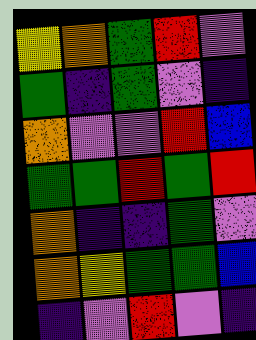[["yellow", "orange", "green", "red", "violet"], ["green", "indigo", "green", "violet", "indigo"], ["orange", "violet", "violet", "red", "blue"], ["green", "green", "red", "green", "red"], ["orange", "indigo", "indigo", "green", "violet"], ["orange", "yellow", "green", "green", "blue"], ["indigo", "violet", "red", "violet", "indigo"]]